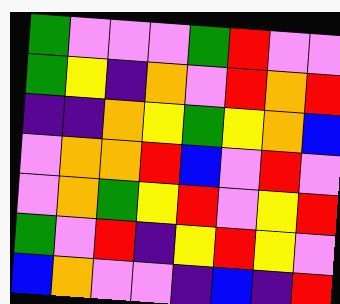[["green", "violet", "violet", "violet", "green", "red", "violet", "violet"], ["green", "yellow", "indigo", "orange", "violet", "red", "orange", "red"], ["indigo", "indigo", "orange", "yellow", "green", "yellow", "orange", "blue"], ["violet", "orange", "orange", "red", "blue", "violet", "red", "violet"], ["violet", "orange", "green", "yellow", "red", "violet", "yellow", "red"], ["green", "violet", "red", "indigo", "yellow", "red", "yellow", "violet"], ["blue", "orange", "violet", "violet", "indigo", "blue", "indigo", "red"]]